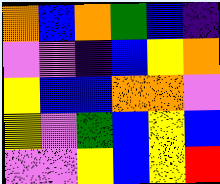[["orange", "blue", "orange", "green", "blue", "indigo"], ["violet", "violet", "indigo", "blue", "yellow", "orange"], ["yellow", "blue", "blue", "orange", "orange", "violet"], ["yellow", "violet", "green", "blue", "yellow", "blue"], ["violet", "violet", "yellow", "blue", "yellow", "red"]]